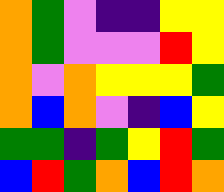[["orange", "green", "violet", "indigo", "indigo", "yellow", "yellow"], ["orange", "green", "violet", "violet", "violet", "red", "yellow"], ["orange", "violet", "orange", "yellow", "yellow", "yellow", "green"], ["orange", "blue", "orange", "violet", "indigo", "blue", "yellow"], ["green", "green", "indigo", "green", "yellow", "red", "green"], ["blue", "red", "green", "orange", "blue", "red", "orange"]]